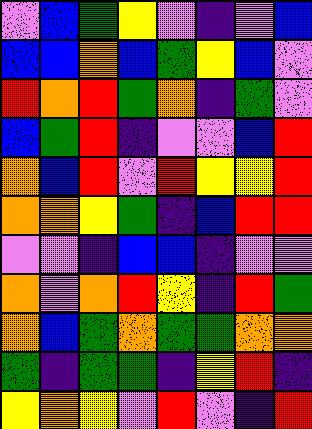[["violet", "blue", "green", "yellow", "violet", "indigo", "violet", "blue"], ["blue", "blue", "orange", "blue", "green", "yellow", "blue", "violet"], ["red", "orange", "red", "green", "orange", "indigo", "green", "violet"], ["blue", "green", "red", "indigo", "violet", "violet", "blue", "red"], ["orange", "blue", "red", "violet", "red", "yellow", "yellow", "red"], ["orange", "orange", "yellow", "green", "indigo", "blue", "red", "red"], ["violet", "violet", "indigo", "blue", "blue", "indigo", "violet", "violet"], ["orange", "violet", "orange", "red", "yellow", "indigo", "red", "green"], ["orange", "blue", "green", "orange", "green", "green", "orange", "orange"], ["green", "indigo", "green", "green", "indigo", "yellow", "red", "indigo"], ["yellow", "orange", "yellow", "violet", "red", "violet", "indigo", "red"]]